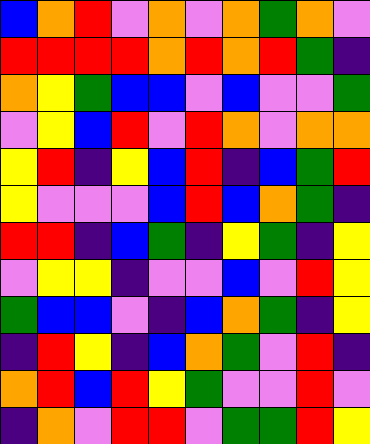[["blue", "orange", "red", "violet", "orange", "violet", "orange", "green", "orange", "violet"], ["red", "red", "red", "red", "orange", "red", "orange", "red", "green", "indigo"], ["orange", "yellow", "green", "blue", "blue", "violet", "blue", "violet", "violet", "green"], ["violet", "yellow", "blue", "red", "violet", "red", "orange", "violet", "orange", "orange"], ["yellow", "red", "indigo", "yellow", "blue", "red", "indigo", "blue", "green", "red"], ["yellow", "violet", "violet", "violet", "blue", "red", "blue", "orange", "green", "indigo"], ["red", "red", "indigo", "blue", "green", "indigo", "yellow", "green", "indigo", "yellow"], ["violet", "yellow", "yellow", "indigo", "violet", "violet", "blue", "violet", "red", "yellow"], ["green", "blue", "blue", "violet", "indigo", "blue", "orange", "green", "indigo", "yellow"], ["indigo", "red", "yellow", "indigo", "blue", "orange", "green", "violet", "red", "indigo"], ["orange", "red", "blue", "red", "yellow", "green", "violet", "violet", "red", "violet"], ["indigo", "orange", "violet", "red", "red", "violet", "green", "green", "red", "yellow"]]